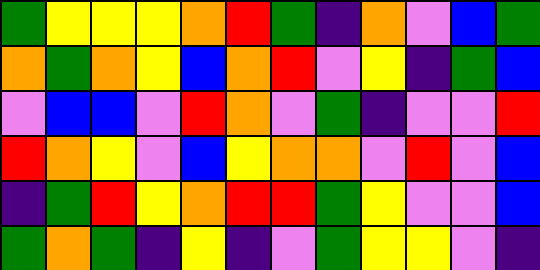[["green", "yellow", "yellow", "yellow", "orange", "red", "green", "indigo", "orange", "violet", "blue", "green"], ["orange", "green", "orange", "yellow", "blue", "orange", "red", "violet", "yellow", "indigo", "green", "blue"], ["violet", "blue", "blue", "violet", "red", "orange", "violet", "green", "indigo", "violet", "violet", "red"], ["red", "orange", "yellow", "violet", "blue", "yellow", "orange", "orange", "violet", "red", "violet", "blue"], ["indigo", "green", "red", "yellow", "orange", "red", "red", "green", "yellow", "violet", "violet", "blue"], ["green", "orange", "green", "indigo", "yellow", "indigo", "violet", "green", "yellow", "yellow", "violet", "indigo"]]